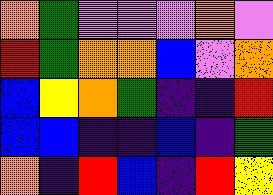[["orange", "green", "violet", "violet", "violet", "orange", "violet"], ["red", "green", "orange", "orange", "blue", "violet", "orange"], ["blue", "yellow", "orange", "green", "indigo", "indigo", "red"], ["blue", "blue", "indigo", "indigo", "blue", "indigo", "green"], ["orange", "indigo", "red", "blue", "indigo", "red", "yellow"]]